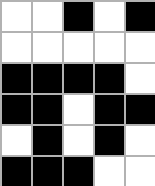[["white", "white", "black", "white", "black"], ["white", "white", "white", "white", "white"], ["black", "black", "black", "black", "white"], ["black", "black", "white", "black", "black"], ["white", "black", "white", "black", "white"], ["black", "black", "black", "white", "white"]]